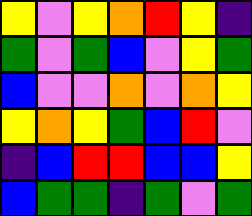[["yellow", "violet", "yellow", "orange", "red", "yellow", "indigo"], ["green", "violet", "green", "blue", "violet", "yellow", "green"], ["blue", "violet", "violet", "orange", "violet", "orange", "yellow"], ["yellow", "orange", "yellow", "green", "blue", "red", "violet"], ["indigo", "blue", "red", "red", "blue", "blue", "yellow"], ["blue", "green", "green", "indigo", "green", "violet", "green"]]